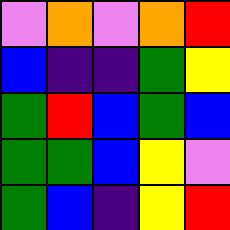[["violet", "orange", "violet", "orange", "red"], ["blue", "indigo", "indigo", "green", "yellow"], ["green", "red", "blue", "green", "blue"], ["green", "green", "blue", "yellow", "violet"], ["green", "blue", "indigo", "yellow", "red"]]